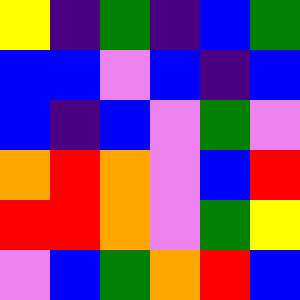[["yellow", "indigo", "green", "indigo", "blue", "green"], ["blue", "blue", "violet", "blue", "indigo", "blue"], ["blue", "indigo", "blue", "violet", "green", "violet"], ["orange", "red", "orange", "violet", "blue", "red"], ["red", "red", "orange", "violet", "green", "yellow"], ["violet", "blue", "green", "orange", "red", "blue"]]